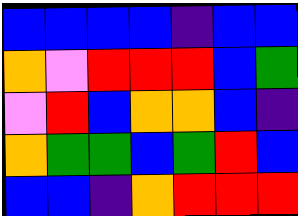[["blue", "blue", "blue", "blue", "indigo", "blue", "blue"], ["orange", "violet", "red", "red", "red", "blue", "green"], ["violet", "red", "blue", "orange", "orange", "blue", "indigo"], ["orange", "green", "green", "blue", "green", "red", "blue"], ["blue", "blue", "indigo", "orange", "red", "red", "red"]]